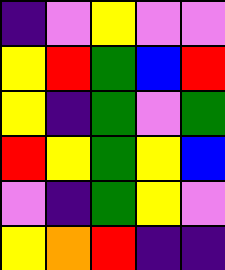[["indigo", "violet", "yellow", "violet", "violet"], ["yellow", "red", "green", "blue", "red"], ["yellow", "indigo", "green", "violet", "green"], ["red", "yellow", "green", "yellow", "blue"], ["violet", "indigo", "green", "yellow", "violet"], ["yellow", "orange", "red", "indigo", "indigo"]]